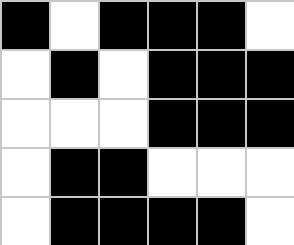[["black", "white", "black", "black", "black", "white"], ["white", "black", "white", "black", "black", "black"], ["white", "white", "white", "black", "black", "black"], ["white", "black", "black", "white", "white", "white"], ["white", "black", "black", "black", "black", "white"]]